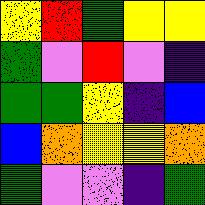[["yellow", "red", "green", "yellow", "yellow"], ["green", "violet", "red", "violet", "indigo"], ["green", "green", "yellow", "indigo", "blue"], ["blue", "orange", "yellow", "yellow", "orange"], ["green", "violet", "violet", "indigo", "green"]]